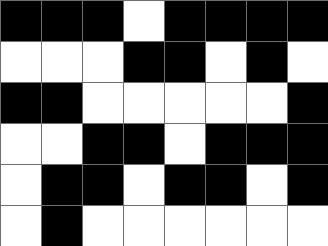[["black", "black", "black", "white", "black", "black", "black", "black"], ["white", "white", "white", "black", "black", "white", "black", "white"], ["black", "black", "white", "white", "white", "white", "white", "black"], ["white", "white", "black", "black", "white", "black", "black", "black"], ["white", "black", "black", "white", "black", "black", "white", "black"], ["white", "black", "white", "white", "white", "white", "white", "white"]]